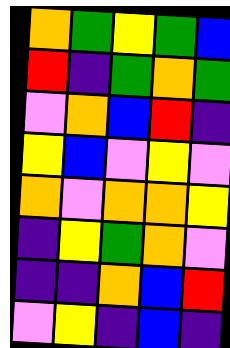[["orange", "green", "yellow", "green", "blue"], ["red", "indigo", "green", "orange", "green"], ["violet", "orange", "blue", "red", "indigo"], ["yellow", "blue", "violet", "yellow", "violet"], ["orange", "violet", "orange", "orange", "yellow"], ["indigo", "yellow", "green", "orange", "violet"], ["indigo", "indigo", "orange", "blue", "red"], ["violet", "yellow", "indigo", "blue", "indigo"]]